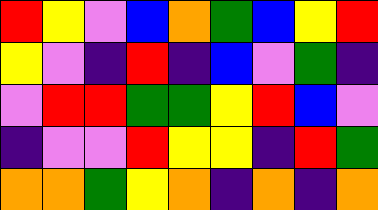[["red", "yellow", "violet", "blue", "orange", "green", "blue", "yellow", "red"], ["yellow", "violet", "indigo", "red", "indigo", "blue", "violet", "green", "indigo"], ["violet", "red", "red", "green", "green", "yellow", "red", "blue", "violet"], ["indigo", "violet", "violet", "red", "yellow", "yellow", "indigo", "red", "green"], ["orange", "orange", "green", "yellow", "orange", "indigo", "orange", "indigo", "orange"]]